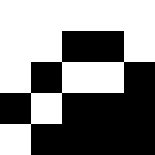[["white", "white", "white", "white", "white"], ["white", "white", "black", "black", "white"], ["white", "black", "white", "white", "black"], ["black", "white", "black", "black", "black"], ["white", "black", "black", "black", "black"]]